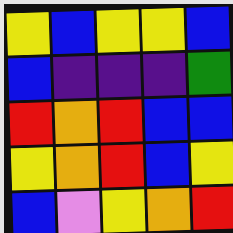[["yellow", "blue", "yellow", "yellow", "blue"], ["blue", "indigo", "indigo", "indigo", "green"], ["red", "orange", "red", "blue", "blue"], ["yellow", "orange", "red", "blue", "yellow"], ["blue", "violet", "yellow", "orange", "red"]]